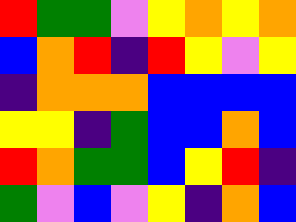[["red", "green", "green", "violet", "yellow", "orange", "yellow", "orange"], ["blue", "orange", "red", "indigo", "red", "yellow", "violet", "yellow"], ["indigo", "orange", "orange", "orange", "blue", "blue", "blue", "blue"], ["yellow", "yellow", "indigo", "green", "blue", "blue", "orange", "blue"], ["red", "orange", "green", "green", "blue", "yellow", "red", "indigo"], ["green", "violet", "blue", "violet", "yellow", "indigo", "orange", "blue"]]